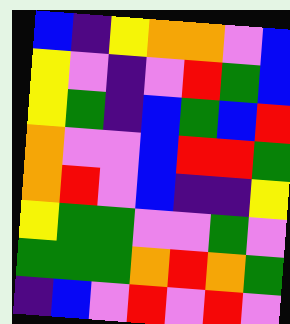[["blue", "indigo", "yellow", "orange", "orange", "violet", "blue"], ["yellow", "violet", "indigo", "violet", "red", "green", "blue"], ["yellow", "green", "indigo", "blue", "green", "blue", "red"], ["orange", "violet", "violet", "blue", "red", "red", "green"], ["orange", "red", "violet", "blue", "indigo", "indigo", "yellow"], ["yellow", "green", "green", "violet", "violet", "green", "violet"], ["green", "green", "green", "orange", "red", "orange", "green"], ["indigo", "blue", "violet", "red", "violet", "red", "violet"]]